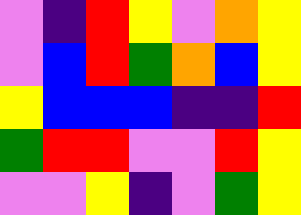[["violet", "indigo", "red", "yellow", "violet", "orange", "yellow"], ["violet", "blue", "red", "green", "orange", "blue", "yellow"], ["yellow", "blue", "blue", "blue", "indigo", "indigo", "red"], ["green", "red", "red", "violet", "violet", "red", "yellow"], ["violet", "violet", "yellow", "indigo", "violet", "green", "yellow"]]